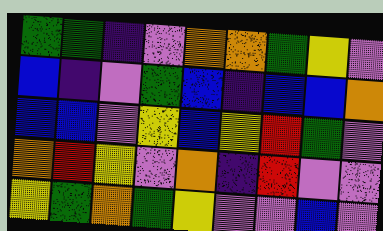[["green", "green", "indigo", "violet", "orange", "orange", "green", "yellow", "violet"], ["blue", "indigo", "violet", "green", "blue", "indigo", "blue", "blue", "orange"], ["blue", "blue", "violet", "yellow", "blue", "yellow", "red", "green", "violet"], ["orange", "red", "yellow", "violet", "orange", "indigo", "red", "violet", "violet"], ["yellow", "green", "orange", "green", "yellow", "violet", "violet", "blue", "violet"]]